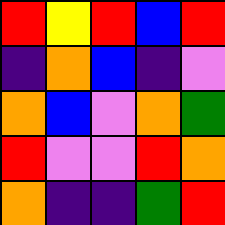[["red", "yellow", "red", "blue", "red"], ["indigo", "orange", "blue", "indigo", "violet"], ["orange", "blue", "violet", "orange", "green"], ["red", "violet", "violet", "red", "orange"], ["orange", "indigo", "indigo", "green", "red"]]